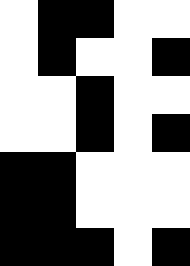[["white", "black", "black", "white", "white"], ["white", "black", "white", "white", "black"], ["white", "white", "black", "white", "white"], ["white", "white", "black", "white", "black"], ["black", "black", "white", "white", "white"], ["black", "black", "white", "white", "white"], ["black", "black", "black", "white", "black"]]